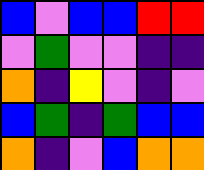[["blue", "violet", "blue", "blue", "red", "red"], ["violet", "green", "violet", "violet", "indigo", "indigo"], ["orange", "indigo", "yellow", "violet", "indigo", "violet"], ["blue", "green", "indigo", "green", "blue", "blue"], ["orange", "indigo", "violet", "blue", "orange", "orange"]]